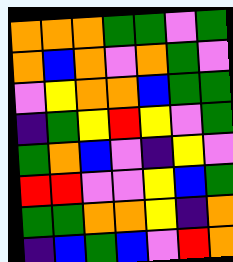[["orange", "orange", "orange", "green", "green", "violet", "green"], ["orange", "blue", "orange", "violet", "orange", "green", "violet"], ["violet", "yellow", "orange", "orange", "blue", "green", "green"], ["indigo", "green", "yellow", "red", "yellow", "violet", "green"], ["green", "orange", "blue", "violet", "indigo", "yellow", "violet"], ["red", "red", "violet", "violet", "yellow", "blue", "green"], ["green", "green", "orange", "orange", "yellow", "indigo", "orange"], ["indigo", "blue", "green", "blue", "violet", "red", "orange"]]